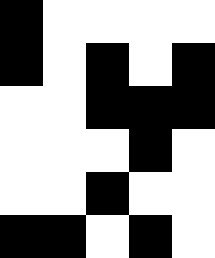[["black", "white", "white", "white", "white"], ["black", "white", "black", "white", "black"], ["white", "white", "black", "black", "black"], ["white", "white", "white", "black", "white"], ["white", "white", "black", "white", "white"], ["black", "black", "white", "black", "white"]]